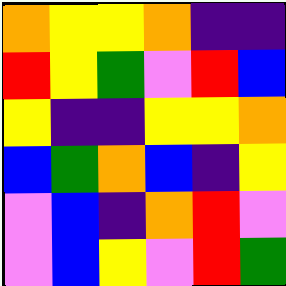[["orange", "yellow", "yellow", "orange", "indigo", "indigo"], ["red", "yellow", "green", "violet", "red", "blue"], ["yellow", "indigo", "indigo", "yellow", "yellow", "orange"], ["blue", "green", "orange", "blue", "indigo", "yellow"], ["violet", "blue", "indigo", "orange", "red", "violet"], ["violet", "blue", "yellow", "violet", "red", "green"]]